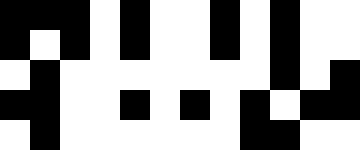[["black", "black", "black", "white", "black", "white", "white", "black", "white", "black", "white", "white"], ["black", "white", "black", "white", "black", "white", "white", "black", "white", "black", "white", "white"], ["white", "black", "white", "white", "white", "white", "white", "white", "white", "black", "white", "black"], ["black", "black", "white", "white", "black", "white", "black", "white", "black", "white", "black", "black"], ["white", "black", "white", "white", "white", "white", "white", "white", "black", "black", "white", "white"]]